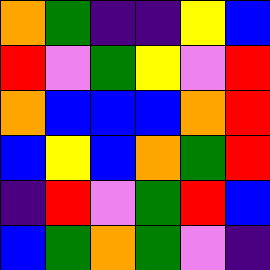[["orange", "green", "indigo", "indigo", "yellow", "blue"], ["red", "violet", "green", "yellow", "violet", "red"], ["orange", "blue", "blue", "blue", "orange", "red"], ["blue", "yellow", "blue", "orange", "green", "red"], ["indigo", "red", "violet", "green", "red", "blue"], ["blue", "green", "orange", "green", "violet", "indigo"]]